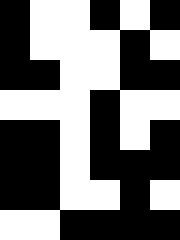[["black", "white", "white", "black", "white", "black"], ["black", "white", "white", "white", "black", "white"], ["black", "black", "white", "white", "black", "black"], ["white", "white", "white", "black", "white", "white"], ["black", "black", "white", "black", "white", "black"], ["black", "black", "white", "black", "black", "black"], ["black", "black", "white", "white", "black", "white"], ["white", "white", "black", "black", "black", "black"]]